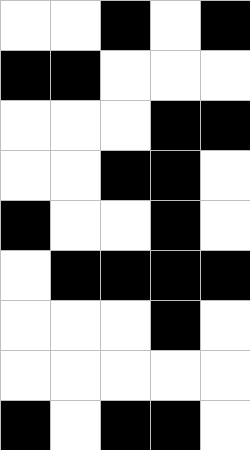[["white", "white", "black", "white", "black"], ["black", "black", "white", "white", "white"], ["white", "white", "white", "black", "black"], ["white", "white", "black", "black", "white"], ["black", "white", "white", "black", "white"], ["white", "black", "black", "black", "black"], ["white", "white", "white", "black", "white"], ["white", "white", "white", "white", "white"], ["black", "white", "black", "black", "white"]]